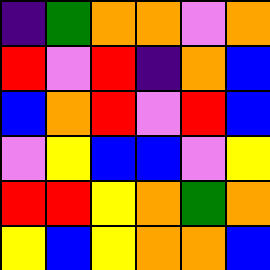[["indigo", "green", "orange", "orange", "violet", "orange"], ["red", "violet", "red", "indigo", "orange", "blue"], ["blue", "orange", "red", "violet", "red", "blue"], ["violet", "yellow", "blue", "blue", "violet", "yellow"], ["red", "red", "yellow", "orange", "green", "orange"], ["yellow", "blue", "yellow", "orange", "orange", "blue"]]